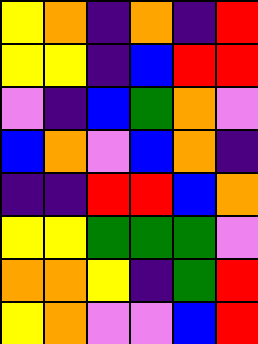[["yellow", "orange", "indigo", "orange", "indigo", "red"], ["yellow", "yellow", "indigo", "blue", "red", "red"], ["violet", "indigo", "blue", "green", "orange", "violet"], ["blue", "orange", "violet", "blue", "orange", "indigo"], ["indigo", "indigo", "red", "red", "blue", "orange"], ["yellow", "yellow", "green", "green", "green", "violet"], ["orange", "orange", "yellow", "indigo", "green", "red"], ["yellow", "orange", "violet", "violet", "blue", "red"]]